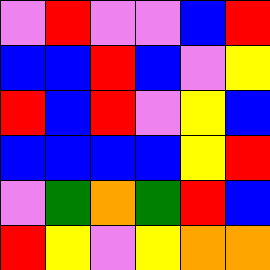[["violet", "red", "violet", "violet", "blue", "red"], ["blue", "blue", "red", "blue", "violet", "yellow"], ["red", "blue", "red", "violet", "yellow", "blue"], ["blue", "blue", "blue", "blue", "yellow", "red"], ["violet", "green", "orange", "green", "red", "blue"], ["red", "yellow", "violet", "yellow", "orange", "orange"]]